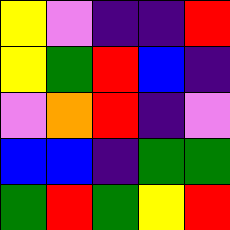[["yellow", "violet", "indigo", "indigo", "red"], ["yellow", "green", "red", "blue", "indigo"], ["violet", "orange", "red", "indigo", "violet"], ["blue", "blue", "indigo", "green", "green"], ["green", "red", "green", "yellow", "red"]]